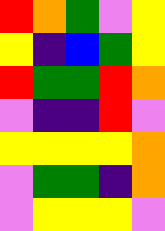[["red", "orange", "green", "violet", "yellow"], ["yellow", "indigo", "blue", "green", "yellow"], ["red", "green", "green", "red", "orange"], ["violet", "indigo", "indigo", "red", "violet"], ["yellow", "yellow", "yellow", "yellow", "orange"], ["violet", "green", "green", "indigo", "orange"], ["violet", "yellow", "yellow", "yellow", "violet"]]